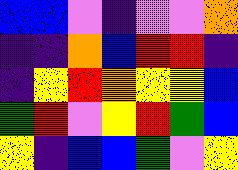[["blue", "blue", "violet", "indigo", "violet", "violet", "orange"], ["indigo", "indigo", "orange", "blue", "red", "red", "indigo"], ["indigo", "yellow", "red", "orange", "yellow", "yellow", "blue"], ["green", "red", "violet", "yellow", "red", "green", "blue"], ["yellow", "indigo", "blue", "blue", "green", "violet", "yellow"]]